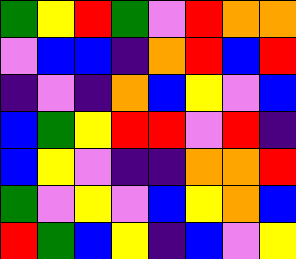[["green", "yellow", "red", "green", "violet", "red", "orange", "orange"], ["violet", "blue", "blue", "indigo", "orange", "red", "blue", "red"], ["indigo", "violet", "indigo", "orange", "blue", "yellow", "violet", "blue"], ["blue", "green", "yellow", "red", "red", "violet", "red", "indigo"], ["blue", "yellow", "violet", "indigo", "indigo", "orange", "orange", "red"], ["green", "violet", "yellow", "violet", "blue", "yellow", "orange", "blue"], ["red", "green", "blue", "yellow", "indigo", "blue", "violet", "yellow"]]